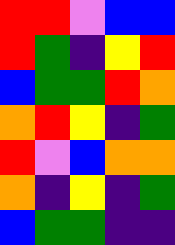[["red", "red", "violet", "blue", "blue"], ["red", "green", "indigo", "yellow", "red"], ["blue", "green", "green", "red", "orange"], ["orange", "red", "yellow", "indigo", "green"], ["red", "violet", "blue", "orange", "orange"], ["orange", "indigo", "yellow", "indigo", "green"], ["blue", "green", "green", "indigo", "indigo"]]